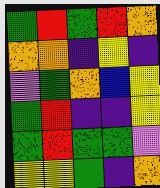[["green", "red", "green", "red", "orange"], ["orange", "orange", "indigo", "yellow", "indigo"], ["violet", "green", "orange", "blue", "yellow"], ["green", "red", "indigo", "indigo", "yellow"], ["green", "red", "green", "green", "violet"], ["yellow", "yellow", "green", "indigo", "orange"]]